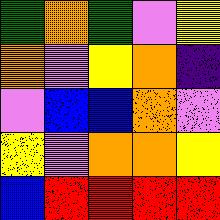[["green", "orange", "green", "violet", "yellow"], ["orange", "violet", "yellow", "orange", "indigo"], ["violet", "blue", "blue", "orange", "violet"], ["yellow", "violet", "orange", "orange", "yellow"], ["blue", "red", "red", "red", "red"]]